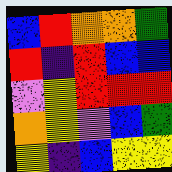[["blue", "red", "orange", "orange", "green"], ["red", "indigo", "red", "blue", "blue"], ["violet", "yellow", "red", "red", "red"], ["orange", "yellow", "violet", "blue", "green"], ["yellow", "indigo", "blue", "yellow", "yellow"]]